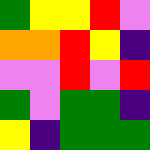[["green", "yellow", "yellow", "red", "violet"], ["orange", "orange", "red", "yellow", "indigo"], ["violet", "violet", "red", "violet", "red"], ["green", "violet", "green", "green", "indigo"], ["yellow", "indigo", "green", "green", "green"]]